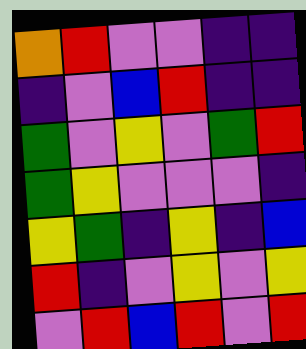[["orange", "red", "violet", "violet", "indigo", "indigo"], ["indigo", "violet", "blue", "red", "indigo", "indigo"], ["green", "violet", "yellow", "violet", "green", "red"], ["green", "yellow", "violet", "violet", "violet", "indigo"], ["yellow", "green", "indigo", "yellow", "indigo", "blue"], ["red", "indigo", "violet", "yellow", "violet", "yellow"], ["violet", "red", "blue", "red", "violet", "red"]]